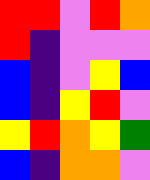[["red", "red", "violet", "red", "orange"], ["red", "indigo", "violet", "violet", "violet"], ["blue", "indigo", "violet", "yellow", "blue"], ["blue", "indigo", "yellow", "red", "violet"], ["yellow", "red", "orange", "yellow", "green"], ["blue", "indigo", "orange", "orange", "violet"]]